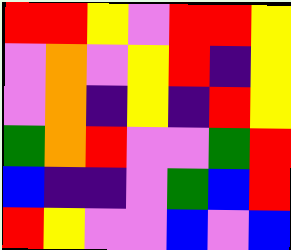[["red", "red", "yellow", "violet", "red", "red", "yellow"], ["violet", "orange", "violet", "yellow", "red", "indigo", "yellow"], ["violet", "orange", "indigo", "yellow", "indigo", "red", "yellow"], ["green", "orange", "red", "violet", "violet", "green", "red"], ["blue", "indigo", "indigo", "violet", "green", "blue", "red"], ["red", "yellow", "violet", "violet", "blue", "violet", "blue"]]